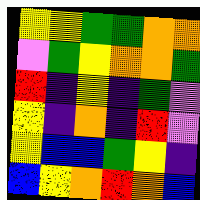[["yellow", "yellow", "green", "green", "orange", "orange"], ["violet", "green", "yellow", "orange", "orange", "green"], ["red", "indigo", "yellow", "indigo", "green", "violet"], ["yellow", "indigo", "orange", "indigo", "red", "violet"], ["yellow", "blue", "blue", "green", "yellow", "indigo"], ["blue", "yellow", "orange", "red", "orange", "blue"]]